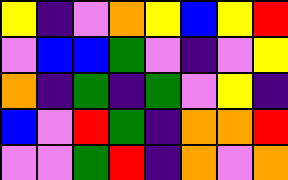[["yellow", "indigo", "violet", "orange", "yellow", "blue", "yellow", "red"], ["violet", "blue", "blue", "green", "violet", "indigo", "violet", "yellow"], ["orange", "indigo", "green", "indigo", "green", "violet", "yellow", "indigo"], ["blue", "violet", "red", "green", "indigo", "orange", "orange", "red"], ["violet", "violet", "green", "red", "indigo", "orange", "violet", "orange"]]